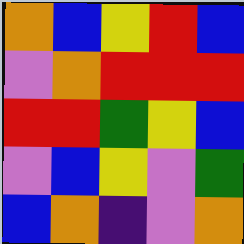[["orange", "blue", "yellow", "red", "blue"], ["violet", "orange", "red", "red", "red"], ["red", "red", "green", "yellow", "blue"], ["violet", "blue", "yellow", "violet", "green"], ["blue", "orange", "indigo", "violet", "orange"]]